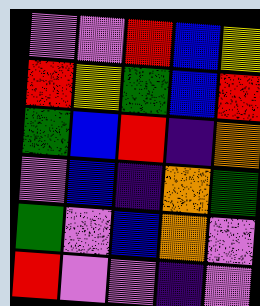[["violet", "violet", "red", "blue", "yellow"], ["red", "yellow", "green", "blue", "red"], ["green", "blue", "red", "indigo", "orange"], ["violet", "blue", "indigo", "orange", "green"], ["green", "violet", "blue", "orange", "violet"], ["red", "violet", "violet", "indigo", "violet"]]